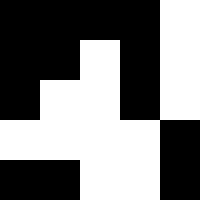[["black", "black", "black", "black", "white"], ["black", "black", "white", "black", "white"], ["black", "white", "white", "black", "white"], ["white", "white", "white", "white", "black"], ["black", "black", "white", "white", "black"]]